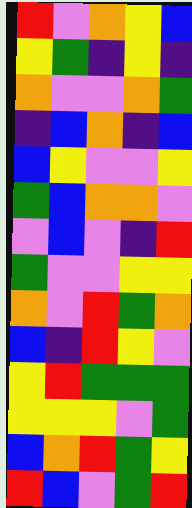[["red", "violet", "orange", "yellow", "blue"], ["yellow", "green", "indigo", "yellow", "indigo"], ["orange", "violet", "violet", "orange", "green"], ["indigo", "blue", "orange", "indigo", "blue"], ["blue", "yellow", "violet", "violet", "yellow"], ["green", "blue", "orange", "orange", "violet"], ["violet", "blue", "violet", "indigo", "red"], ["green", "violet", "violet", "yellow", "yellow"], ["orange", "violet", "red", "green", "orange"], ["blue", "indigo", "red", "yellow", "violet"], ["yellow", "red", "green", "green", "green"], ["yellow", "yellow", "yellow", "violet", "green"], ["blue", "orange", "red", "green", "yellow"], ["red", "blue", "violet", "green", "red"]]